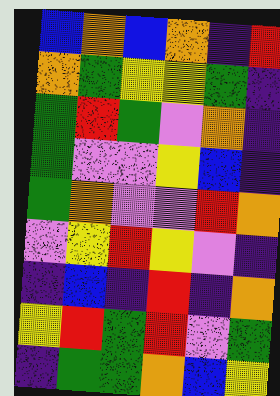[["blue", "orange", "blue", "orange", "indigo", "red"], ["orange", "green", "yellow", "yellow", "green", "indigo"], ["green", "red", "green", "violet", "orange", "indigo"], ["green", "violet", "violet", "yellow", "blue", "indigo"], ["green", "orange", "violet", "violet", "red", "orange"], ["violet", "yellow", "red", "yellow", "violet", "indigo"], ["indigo", "blue", "indigo", "red", "indigo", "orange"], ["yellow", "red", "green", "red", "violet", "green"], ["indigo", "green", "green", "orange", "blue", "yellow"]]